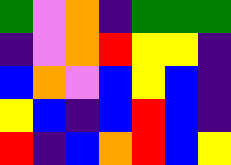[["green", "violet", "orange", "indigo", "green", "green", "green"], ["indigo", "violet", "orange", "red", "yellow", "yellow", "indigo"], ["blue", "orange", "violet", "blue", "yellow", "blue", "indigo"], ["yellow", "blue", "indigo", "blue", "red", "blue", "indigo"], ["red", "indigo", "blue", "orange", "red", "blue", "yellow"]]